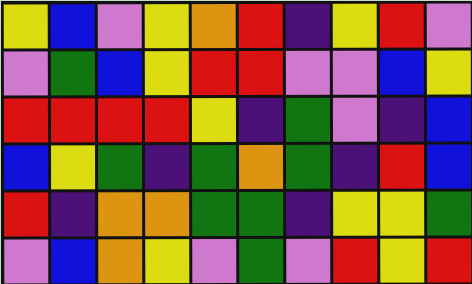[["yellow", "blue", "violet", "yellow", "orange", "red", "indigo", "yellow", "red", "violet"], ["violet", "green", "blue", "yellow", "red", "red", "violet", "violet", "blue", "yellow"], ["red", "red", "red", "red", "yellow", "indigo", "green", "violet", "indigo", "blue"], ["blue", "yellow", "green", "indigo", "green", "orange", "green", "indigo", "red", "blue"], ["red", "indigo", "orange", "orange", "green", "green", "indigo", "yellow", "yellow", "green"], ["violet", "blue", "orange", "yellow", "violet", "green", "violet", "red", "yellow", "red"]]